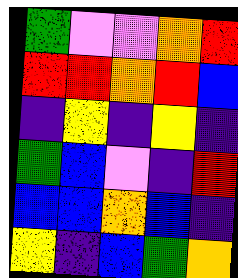[["green", "violet", "violet", "orange", "red"], ["red", "red", "orange", "red", "blue"], ["indigo", "yellow", "indigo", "yellow", "indigo"], ["green", "blue", "violet", "indigo", "red"], ["blue", "blue", "orange", "blue", "indigo"], ["yellow", "indigo", "blue", "green", "orange"]]